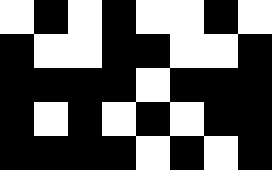[["white", "black", "white", "black", "white", "white", "black", "white"], ["black", "white", "white", "black", "black", "white", "white", "black"], ["black", "black", "black", "black", "white", "black", "black", "black"], ["black", "white", "black", "white", "black", "white", "black", "black"], ["black", "black", "black", "black", "white", "black", "white", "black"]]